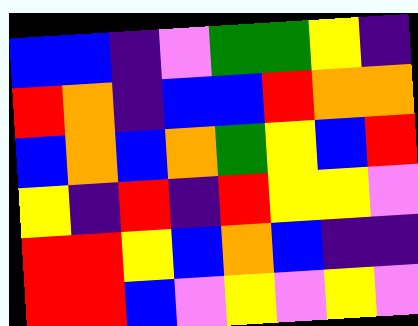[["blue", "blue", "indigo", "violet", "green", "green", "yellow", "indigo"], ["red", "orange", "indigo", "blue", "blue", "red", "orange", "orange"], ["blue", "orange", "blue", "orange", "green", "yellow", "blue", "red"], ["yellow", "indigo", "red", "indigo", "red", "yellow", "yellow", "violet"], ["red", "red", "yellow", "blue", "orange", "blue", "indigo", "indigo"], ["red", "red", "blue", "violet", "yellow", "violet", "yellow", "violet"]]